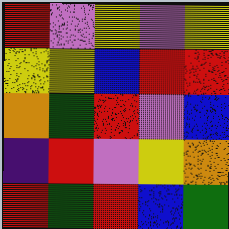[["red", "violet", "yellow", "violet", "yellow"], ["yellow", "yellow", "blue", "red", "red"], ["orange", "green", "red", "violet", "blue"], ["indigo", "red", "violet", "yellow", "orange"], ["red", "green", "red", "blue", "green"]]